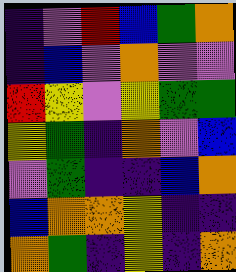[["indigo", "violet", "red", "blue", "green", "orange"], ["indigo", "blue", "violet", "orange", "violet", "violet"], ["red", "yellow", "violet", "yellow", "green", "green"], ["yellow", "green", "indigo", "orange", "violet", "blue"], ["violet", "green", "indigo", "indigo", "blue", "orange"], ["blue", "orange", "orange", "yellow", "indigo", "indigo"], ["orange", "green", "indigo", "yellow", "indigo", "orange"]]